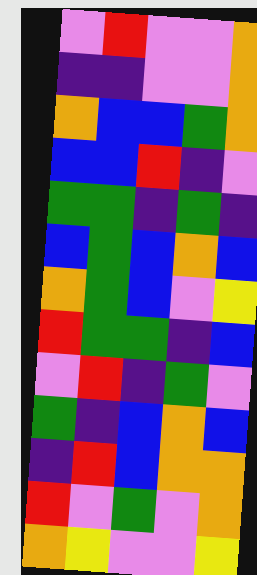[["violet", "red", "violet", "violet", "orange"], ["indigo", "indigo", "violet", "violet", "orange"], ["orange", "blue", "blue", "green", "orange"], ["blue", "blue", "red", "indigo", "violet"], ["green", "green", "indigo", "green", "indigo"], ["blue", "green", "blue", "orange", "blue"], ["orange", "green", "blue", "violet", "yellow"], ["red", "green", "green", "indigo", "blue"], ["violet", "red", "indigo", "green", "violet"], ["green", "indigo", "blue", "orange", "blue"], ["indigo", "red", "blue", "orange", "orange"], ["red", "violet", "green", "violet", "orange"], ["orange", "yellow", "violet", "violet", "yellow"]]